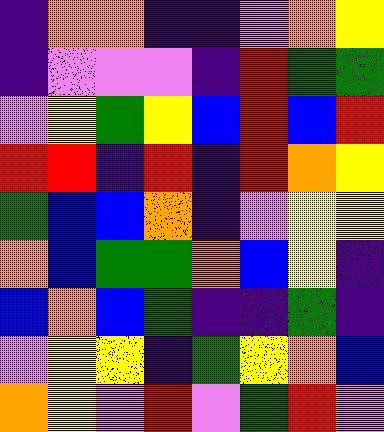[["indigo", "orange", "orange", "indigo", "indigo", "violet", "orange", "yellow"], ["indigo", "violet", "violet", "violet", "indigo", "red", "green", "green"], ["violet", "yellow", "green", "yellow", "blue", "red", "blue", "red"], ["red", "red", "indigo", "red", "indigo", "red", "orange", "yellow"], ["green", "blue", "blue", "orange", "indigo", "violet", "yellow", "yellow"], ["orange", "blue", "green", "green", "orange", "blue", "yellow", "indigo"], ["blue", "orange", "blue", "green", "indigo", "indigo", "green", "indigo"], ["violet", "yellow", "yellow", "indigo", "green", "yellow", "orange", "blue"], ["orange", "yellow", "violet", "red", "violet", "green", "red", "violet"]]